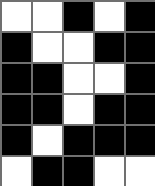[["white", "white", "black", "white", "black"], ["black", "white", "white", "black", "black"], ["black", "black", "white", "white", "black"], ["black", "black", "white", "black", "black"], ["black", "white", "black", "black", "black"], ["white", "black", "black", "white", "white"]]